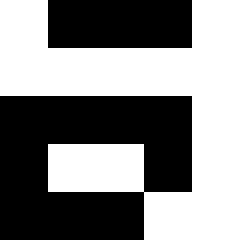[["white", "black", "black", "black", "white"], ["white", "white", "white", "white", "white"], ["black", "black", "black", "black", "white"], ["black", "white", "white", "black", "white"], ["black", "black", "black", "white", "white"]]